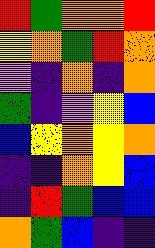[["red", "green", "orange", "orange", "red"], ["yellow", "orange", "green", "red", "orange"], ["violet", "indigo", "orange", "indigo", "orange"], ["green", "indigo", "violet", "yellow", "blue"], ["blue", "yellow", "orange", "yellow", "orange"], ["indigo", "indigo", "orange", "yellow", "blue"], ["indigo", "red", "green", "blue", "blue"], ["orange", "green", "blue", "indigo", "indigo"]]